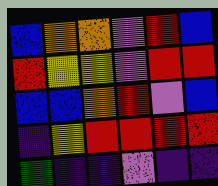[["blue", "orange", "orange", "violet", "red", "blue"], ["red", "yellow", "yellow", "violet", "red", "red"], ["blue", "blue", "orange", "red", "violet", "blue"], ["indigo", "yellow", "red", "red", "red", "red"], ["green", "indigo", "indigo", "violet", "indigo", "indigo"]]